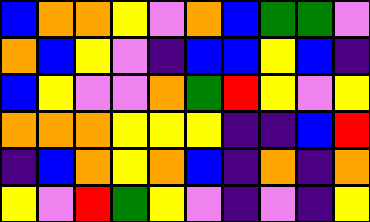[["blue", "orange", "orange", "yellow", "violet", "orange", "blue", "green", "green", "violet"], ["orange", "blue", "yellow", "violet", "indigo", "blue", "blue", "yellow", "blue", "indigo"], ["blue", "yellow", "violet", "violet", "orange", "green", "red", "yellow", "violet", "yellow"], ["orange", "orange", "orange", "yellow", "yellow", "yellow", "indigo", "indigo", "blue", "red"], ["indigo", "blue", "orange", "yellow", "orange", "blue", "indigo", "orange", "indigo", "orange"], ["yellow", "violet", "red", "green", "yellow", "violet", "indigo", "violet", "indigo", "yellow"]]